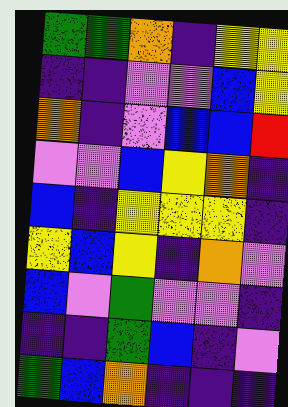[["green", "green", "orange", "indigo", "yellow", "yellow"], ["indigo", "indigo", "violet", "violet", "blue", "yellow"], ["orange", "indigo", "violet", "blue", "blue", "red"], ["violet", "violet", "blue", "yellow", "orange", "indigo"], ["blue", "indigo", "yellow", "yellow", "yellow", "indigo"], ["yellow", "blue", "yellow", "indigo", "orange", "violet"], ["blue", "violet", "green", "violet", "violet", "indigo"], ["indigo", "indigo", "green", "blue", "indigo", "violet"], ["green", "blue", "orange", "indigo", "indigo", "indigo"]]